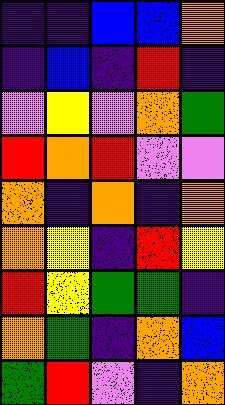[["indigo", "indigo", "blue", "blue", "orange"], ["indigo", "blue", "indigo", "red", "indigo"], ["violet", "yellow", "violet", "orange", "green"], ["red", "orange", "red", "violet", "violet"], ["orange", "indigo", "orange", "indigo", "orange"], ["orange", "yellow", "indigo", "red", "yellow"], ["red", "yellow", "green", "green", "indigo"], ["orange", "green", "indigo", "orange", "blue"], ["green", "red", "violet", "indigo", "orange"]]